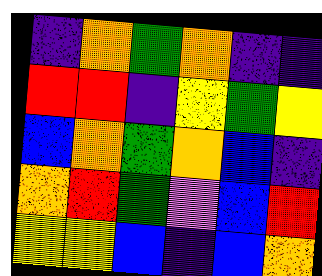[["indigo", "orange", "green", "orange", "indigo", "indigo"], ["red", "red", "indigo", "yellow", "green", "yellow"], ["blue", "orange", "green", "orange", "blue", "indigo"], ["orange", "red", "green", "violet", "blue", "red"], ["yellow", "yellow", "blue", "indigo", "blue", "orange"]]